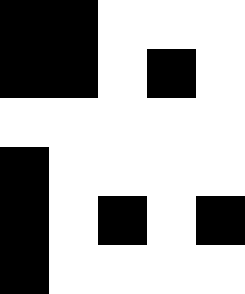[["black", "black", "white", "white", "white"], ["black", "black", "white", "black", "white"], ["white", "white", "white", "white", "white"], ["black", "white", "white", "white", "white"], ["black", "white", "black", "white", "black"], ["black", "white", "white", "white", "white"]]